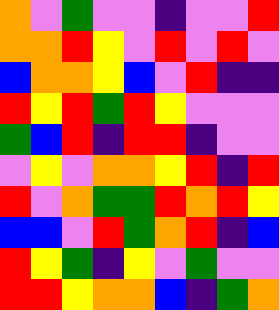[["orange", "violet", "green", "violet", "violet", "indigo", "violet", "violet", "red"], ["orange", "orange", "red", "yellow", "violet", "red", "violet", "red", "violet"], ["blue", "orange", "orange", "yellow", "blue", "violet", "red", "indigo", "indigo"], ["red", "yellow", "red", "green", "red", "yellow", "violet", "violet", "violet"], ["green", "blue", "red", "indigo", "red", "red", "indigo", "violet", "violet"], ["violet", "yellow", "violet", "orange", "orange", "yellow", "red", "indigo", "red"], ["red", "violet", "orange", "green", "green", "red", "orange", "red", "yellow"], ["blue", "blue", "violet", "red", "green", "orange", "red", "indigo", "blue"], ["red", "yellow", "green", "indigo", "yellow", "violet", "green", "violet", "violet"], ["red", "red", "yellow", "orange", "orange", "blue", "indigo", "green", "orange"]]